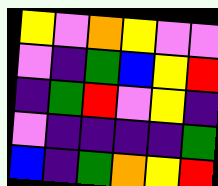[["yellow", "violet", "orange", "yellow", "violet", "violet"], ["violet", "indigo", "green", "blue", "yellow", "red"], ["indigo", "green", "red", "violet", "yellow", "indigo"], ["violet", "indigo", "indigo", "indigo", "indigo", "green"], ["blue", "indigo", "green", "orange", "yellow", "red"]]